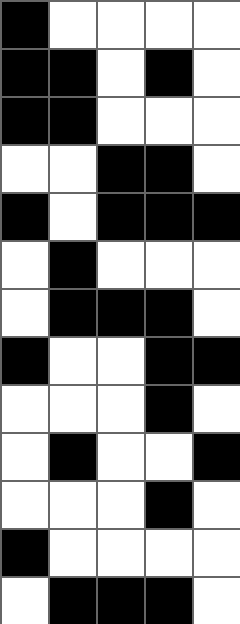[["black", "white", "white", "white", "white"], ["black", "black", "white", "black", "white"], ["black", "black", "white", "white", "white"], ["white", "white", "black", "black", "white"], ["black", "white", "black", "black", "black"], ["white", "black", "white", "white", "white"], ["white", "black", "black", "black", "white"], ["black", "white", "white", "black", "black"], ["white", "white", "white", "black", "white"], ["white", "black", "white", "white", "black"], ["white", "white", "white", "black", "white"], ["black", "white", "white", "white", "white"], ["white", "black", "black", "black", "white"]]